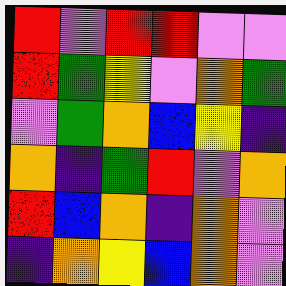[["red", "violet", "red", "red", "violet", "violet"], ["red", "green", "yellow", "violet", "orange", "green"], ["violet", "green", "orange", "blue", "yellow", "indigo"], ["orange", "indigo", "green", "red", "violet", "orange"], ["red", "blue", "orange", "indigo", "orange", "violet"], ["indigo", "orange", "yellow", "blue", "orange", "violet"]]